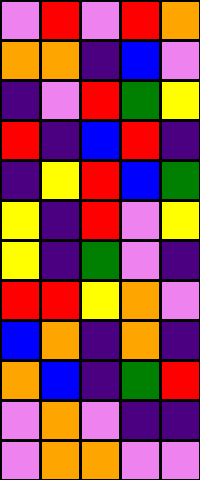[["violet", "red", "violet", "red", "orange"], ["orange", "orange", "indigo", "blue", "violet"], ["indigo", "violet", "red", "green", "yellow"], ["red", "indigo", "blue", "red", "indigo"], ["indigo", "yellow", "red", "blue", "green"], ["yellow", "indigo", "red", "violet", "yellow"], ["yellow", "indigo", "green", "violet", "indigo"], ["red", "red", "yellow", "orange", "violet"], ["blue", "orange", "indigo", "orange", "indigo"], ["orange", "blue", "indigo", "green", "red"], ["violet", "orange", "violet", "indigo", "indigo"], ["violet", "orange", "orange", "violet", "violet"]]